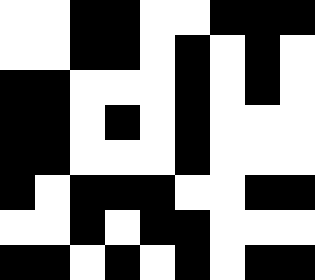[["white", "white", "black", "black", "white", "white", "black", "black", "black"], ["white", "white", "black", "black", "white", "black", "white", "black", "white"], ["black", "black", "white", "white", "white", "black", "white", "black", "white"], ["black", "black", "white", "black", "white", "black", "white", "white", "white"], ["black", "black", "white", "white", "white", "black", "white", "white", "white"], ["black", "white", "black", "black", "black", "white", "white", "black", "black"], ["white", "white", "black", "white", "black", "black", "white", "white", "white"], ["black", "black", "white", "black", "white", "black", "white", "black", "black"]]